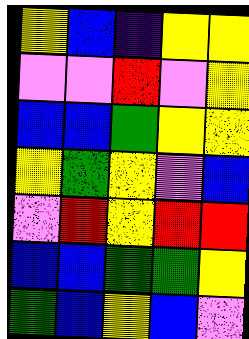[["yellow", "blue", "indigo", "yellow", "yellow"], ["violet", "violet", "red", "violet", "yellow"], ["blue", "blue", "green", "yellow", "yellow"], ["yellow", "green", "yellow", "violet", "blue"], ["violet", "red", "yellow", "red", "red"], ["blue", "blue", "green", "green", "yellow"], ["green", "blue", "yellow", "blue", "violet"]]